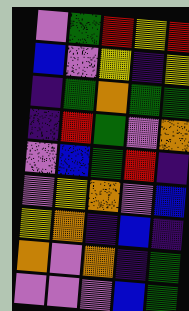[["violet", "green", "red", "yellow", "red"], ["blue", "violet", "yellow", "indigo", "yellow"], ["indigo", "green", "orange", "green", "green"], ["indigo", "red", "green", "violet", "orange"], ["violet", "blue", "green", "red", "indigo"], ["violet", "yellow", "orange", "violet", "blue"], ["yellow", "orange", "indigo", "blue", "indigo"], ["orange", "violet", "orange", "indigo", "green"], ["violet", "violet", "violet", "blue", "green"]]